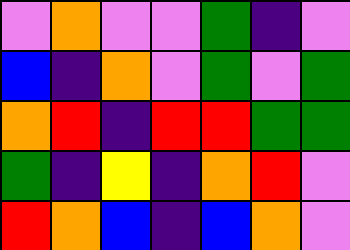[["violet", "orange", "violet", "violet", "green", "indigo", "violet"], ["blue", "indigo", "orange", "violet", "green", "violet", "green"], ["orange", "red", "indigo", "red", "red", "green", "green"], ["green", "indigo", "yellow", "indigo", "orange", "red", "violet"], ["red", "orange", "blue", "indigo", "blue", "orange", "violet"]]